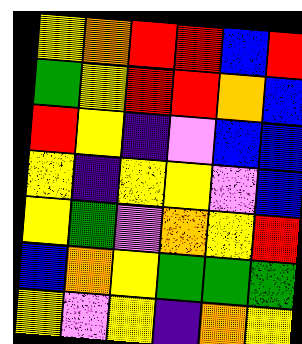[["yellow", "orange", "red", "red", "blue", "red"], ["green", "yellow", "red", "red", "orange", "blue"], ["red", "yellow", "indigo", "violet", "blue", "blue"], ["yellow", "indigo", "yellow", "yellow", "violet", "blue"], ["yellow", "green", "violet", "orange", "yellow", "red"], ["blue", "orange", "yellow", "green", "green", "green"], ["yellow", "violet", "yellow", "indigo", "orange", "yellow"]]